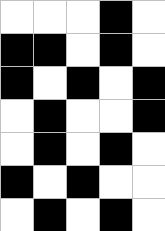[["white", "white", "white", "black", "white"], ["black", "black", "white", "black", "white"], ["black", "white", "black", "white", "black"], ["white", "black", "white", "white", "black"], ["white", "black", "white", "black", "white"], ["black", "white", "black", "white", "white"], ["white", "black", "white", "black", "white"]]